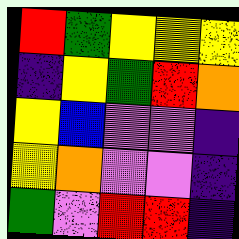[["red", "green", "yellow", "yellow", "yellow"], ["indigo", "yellow", "green", "red", "orange"], ["yellow", "blue", "violet", "violet", "indigo"], ["yellow", "orange", "violet", "violet", "indigo"], ["green", "violet", "red", "red", "indigo"]]